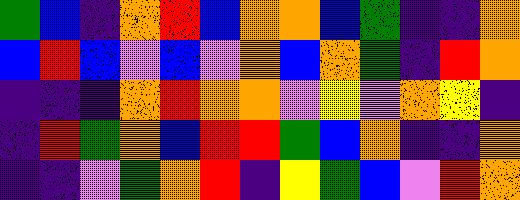[["green", "blue", "indigo", "orange", "red", "blue", "orange", "orange", "blue", "green", "indigo", "indigo", "orange"], ["blue", "red", "blue", "violet", "blue", "violet", "orange", "blue", "orange", "green", "indigo", "red", "orange"], ["indigo", "indigo", "indigo", "orange", "red", "orange", "orange", "violet", "yellow", "violet", "orange", "yellow", "indigo"], ["indigo", "red", "green", "orange", "blue", "red", "red", "green", "blue", "orange", "indigo", "indigo", "orange"], ["indigo", "indigo", "violet", "green", "orange", "red", "indigo", "yellow", "green", "blue", "violet", "red", "orange"]]